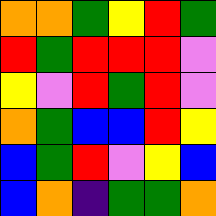[["orange", "orange", "green", "yellow", "red", "green"], ["red", "green", "red", "red", "red", "violet"], ["yellow", "violet", "red", "green", "red", "violet"], ["orange", "green", "blue", "blue", "red", "yellow"], ["blue", "green", "red", "violet", "yellow", "blue"], ["blue", "orange", "indigo", "green", "green", "orange"]]